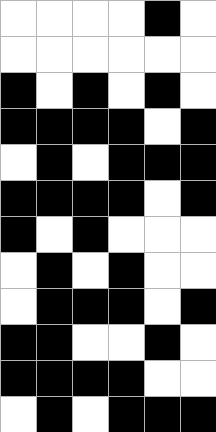[["white", "white", "white", "white", "black", "white"], ["white", "white", "white", "white", "white", "white"], ["black", "white", "black", "white", "black", "white"], ["black", "black", "black", "black", "white", "black"], ["white", "black", "white", "black", "black", "black"], ["black", "black", "black", "black", "white", "black"], ["black", "white", "black", "white", "white", "white"], ["white", "black", "white", "black", "white", "white"], ["white", "black", "black", "black", "white", "black"], ["black", "black", "white", "white", "black", "white"], ["black", "black", "black", "black", "white", "white"], ["white", "black", "white", "black", "black", "black"]]